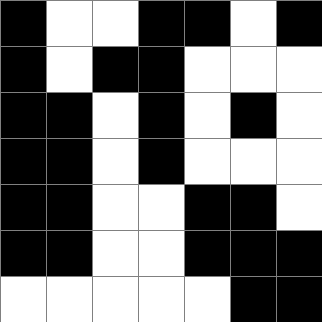[["black", "white", "white", "black", "black", "white", "black"], ["black", "white", "black", "black", "white", "white", "white"], ["black", "black", "white", "black", "white", "black", "white"], ["black", "black", "white", "black", "white", "white", "white"], ["black", "black", "white", "white", "black", "black", "white"], ["black", "black", "white", "white", "black", "black", "black"], ["white", "white", "white", "white", "white", "black", "black"]]